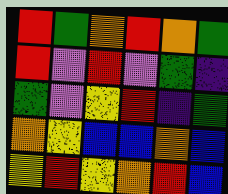[["red", "green", "orange", "red", "orange", "green"], ["red", "violet", "red", "violet", "green", "indigo"], ["green", "violet", "yellow", "red", "indigo", "green"], ["orange", "yellow", "blue", "blue", "orange", "blue"], ["yellow", "red", "yellow", "orange", "red", "blue"]]